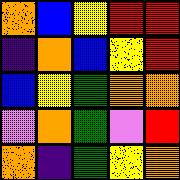[["orange", "blue", "yellow", "red", "red"], ["indigo", "orange", "blue", "yellow", "red"], ["blue", "yellow", "green", "orange", "orange"], ["violet", "orange", "green", "violet", "red"], ["orange", "indigo", "green", "yellow", "orange"]]